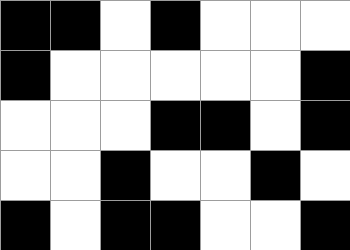[["black", "black", "white", "black", "white", "white", "white"], ["black", "white", "white", "white", "white", "white", "black"], ["white", "white", "white", "black", "black", "white", "black"], ["white", "white", "black", "white", "white", "black", "white"], ["black", "white", "black", "black", "white", "white", "black"]]